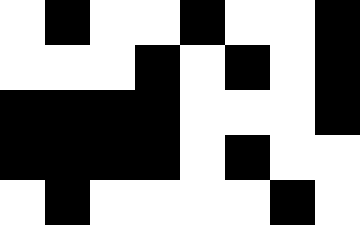[["white", "black", "white", "white", "black", "white", "white", "black"], ["white", "white", "white", "black", "white", "black", "white", "black"], ["black", "black", "black", "black", "white", "white", "white", "black"], ["black", "black", "black", "black", "white", "black", "white", "white"], ["white", "black", "white", "white", "white", "white", "black", "white"]]